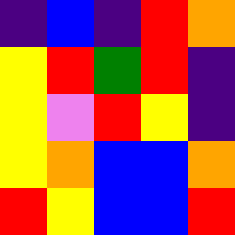[["indigo", "blue", "indigo", "red", "orange"], ["yellow", "red", "green", "red", "indigo"], ["yellow", "violet", "red", "yellow", "indigo"], ["yellow", "orange", "blue", "blue", "orange"], ["red", "yellow", "blue", "blue", "red"]]